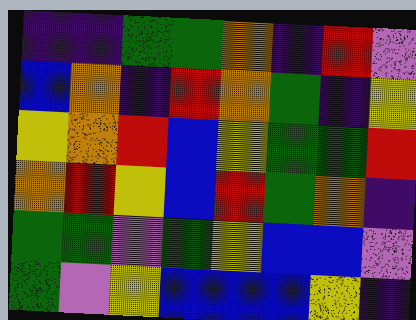[["indigo", "indigo", "green", "green", "orange", "indigo", "red", "violet"], ["blue", "orange", "indigo", "red", "orange", "green", "indigo", "yellow"], ["yellow", "orange", "red", "blue", "yellow", "green", "green", "red"], ["orange", "red", "yellow", "blue", "red", "green", "orange", "indigo"], ["green", "green", "violet", "green", "yellow", "blue", "blue", "violet"], ["green", "violet", "yellow", "blue", "blue", "blue", "yellow", "indigo"]]